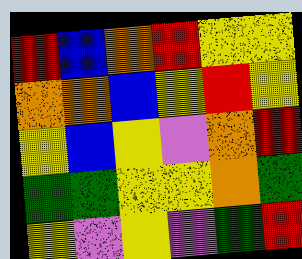[["red", "blue", "orange", "red", "yellow", "yellow"], ["orange", "orange", "blue", "yellow", "red", "yellow"], ["yellow", "blue", "yellow", "violet", "orange", "red"], ["green", "green", "yellow", "yellow", "orange", "green"], ["yellow", "violet", "yellow", "violet", "green", "red"]]